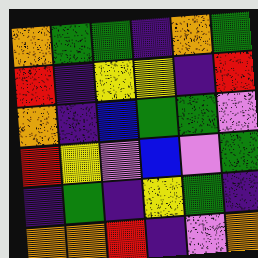[["orange", "green", "green", "indigo", "orange", "green"], ["red", "indigo", "yellow", "yellow", "indigo", "red"], ["orange", "indigo", "blue", "green", "green", "violet"], ["red", "yellow", "violet", "blue", "violet", "green"], ["indigo", "green", "indigo", "yellow", "green", "indigo"], ["orange", "orange", "red", "indigo", "violet", "orange"]]